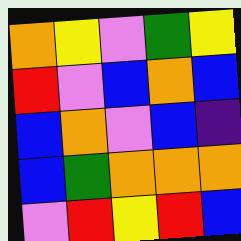[["orange", "yellow", "violet", "green", "yellow"], ["red", "violet", "blue", "orange", "blue"], ["blue", "orange", "violet", "blue", "indigo"], ["blue", "green", "orange", "orange", "orange"], ["violet", "red", "yellow", "red", "blue"]]